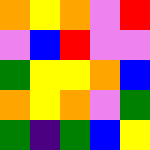[["orange", "yellow", "orange", "violet", "red"], ["violet", "blue", "red", "violet", "violet"], ["green", "yellow", "yellow", "orange", "blue"], ["orange", "yellow", "orange", "violet", "green"], ["green", "indigo", "green", "blue", "yellow"]]